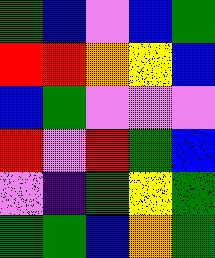[["green", "blue", "violet", "blue", "green"], ["red", "red", "orange", "yellow", "blue"], ["blue", "green", "violet", "violet", "violet"], ["red", "violet", "red", "green", "blue"], ["violet", "indigo", "green", "yellow", "green"], ["green", "green", "blue", "orange", "green"]]